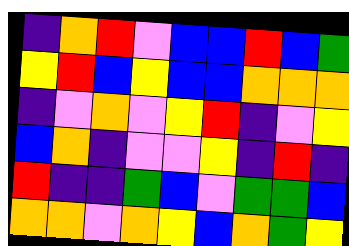[["indigo", "orange", "red", "violet", "blue", "blue", "red", "blue", "green"], ["yellow", "red", "blue", "yellow", "blue", "blue", "orange", "orange", "orange"], ["indigo", "violet", "orange", "violet", "yellow", "red", "indigo", "violet", "yellow"], ["blue", "orange", "indigo", "violet", "violet", "yellow", "indigo", "red", "indigo"], ["red", "indigo", "indigo", "green", "blue", "violet", "green", "green", "blue"], ["orange", "orange", "violet", "orange", "yellow", "blue", "orange", "green", "yellow"]]